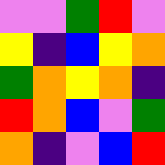[["violet", "violet", "green", "red", "violet"], ["yellow", "indigo", "blue", "yellow", "orange"], ["green", "orange", "yellow", "orange", "indigo"], ["red", "orange", "blue", "violet", "green"], ["orange", "indigo", "violet", "blue", "red"]]